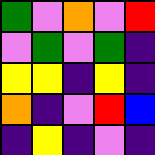[["green", "violet", "orange", "violet", "red"], ["violet", "green", "violet", "green", "indigo"], ["yellow", "yellow", "indigo", "yellow", "indigo"], ["orange", "indigo", "violet", "red", "blue"], ["indigo", "yellow", "indigo", "violet", "indigo"]]